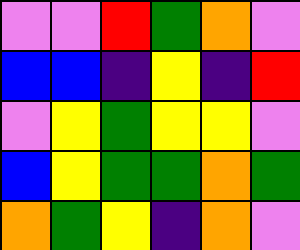[["violet", "violet", "red", "green", "orange", "violet"], ["blue", "blue", "indigo", "yellow", "indigo", "red"], ["violet", "yellow", "green", "yellow", "yellow", "violet"], ["blue", "yellow", "green", "green", "orange", "green"], ["orange", "green", "yellow", "indigo", "orange", "violet"]]